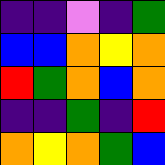[["indigo", "indigo", "violet", "indigo", "green"], ["blue", "blue", "orange", "yellow", "orange"], ["red", "green", "orange", "blue", "orange"], ["indigo", "indigo", "green", "indigo", "red"], ["orange", "yellow", "orange", "green", "blue"]]